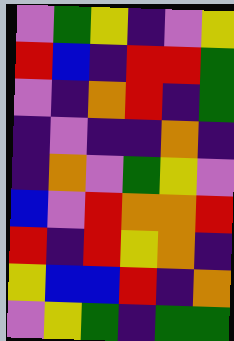[["violet", "green", "yellow", "indigo", "violet", "yellow"], ["red", "blue", "indigo", "red", "red", "green"], ["violet", "indigo", "orange", "red", "indigo", "green"], ["indigo", "violet", "indigo", "indigo", "orange", "indigo"], ["indigo", "orange", "violet", "green", "yellow", "violet"], ["blue", "violet", "red", "orange", "orange", "red"], ["red", "indigo", "red", "yellow", "orange", "indigo"], ["yellow", "blue", "blue", "red", "indigo", "orange"], ["violet", "yellow", "green", "indigo", "green", "green"]]